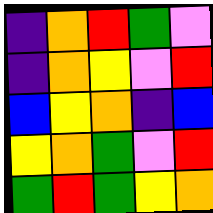[["indigo", "orange", "red", "green", "violet"], ["indigo", "orange", "yellow", "violet", "red"], ["blue", "yellow", "orange", "indigo", "blue"], ["yellow", "orange", "green", "violet", "red"], ["green", "red", "green", "yellow", "orange"]]